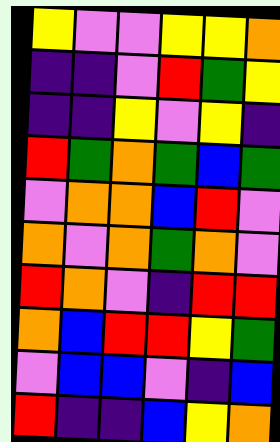[["yellow", "violet", "violet", "yellow", "yellow", "orange"], ["indigo", "indigo", "violet", "red", "green", "yellow"], ["indigo", "indigo", "yellow", "violet", "yellow", "indigo"], ["red", "green", "orange", "green", "blue", "green"], ["violet", "orange", "orange", "blue", "red", "violet"], ["orange", "violet", "orange", "green", "orange", "violet"], ["red", "orange", "violet", "indigo", "red", "red"], ["orange", "blue", "red", "red", "yellow", "green"], ["violet", "blue", "blue", "violet", "indigo", "blue"], ["red", "indigo", "indigo", "blue", "yellow", "orange"]]